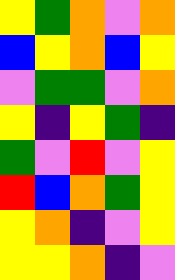[["yellow", "green", "orange", "violet", "orange"], ["blue", "yellow", "orange", "blue", "yellow"], ["violet", "green", "green", "violet", "orange"], ["yellow", "indigo", "yellow", "green", "indigo"], ["green", "violet", "red", "violet", "yellow"], ["red", "blue", "orange", "green", "yellow"], ["yellow", "orange", "indigo", "violet", "yellow"], ["yellow", "yellow", "orange", "indigo", "violet"]]